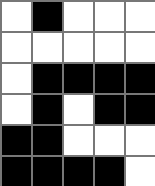[["white", "black", "white", "white", "white"], ["white", "white", "white", "white", "white"], ["white", "black", "black", "black", "black"], ["white", "black", "white", "black", "black"], ["black", "black", "white", "white", "white"], ["black", "black", "black", "black", "white"]]